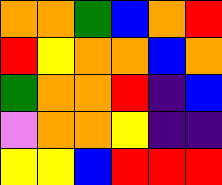[["orange", "orange", "green", "blue", "orange", "red"], ["red", "yellow", "orange", "orange", "blue", "orange"], ["green", "orange", "orange", "red", "indigo", "blue"], ["violet", "orange", "orange", "yellow", "indigo", "indigo"], ["yellow", "yellow", "blue", "red", "red", "red"]]